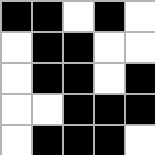[["black", "black", "white", "black", "white"], ["white", "black", "black", "white", "white"], ["white", "black", "black", "white", "black"], ["white", "white", "black", "black", "black"], ["white", "black", "black", "black", "white"]]